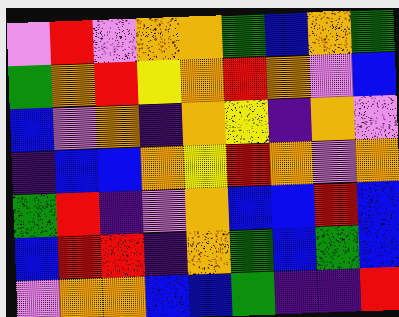[["violet", "red", "violet", "orange", "orange", "green", "blue", "orange", "green"], ["green", "orange", "red", "yellow", "orange", "red", "orange", "violet", "blue"], ["blue", "violet", "orange", "indigo", "orange", "yellow", "indigo", "orange", "violet"], ["indigo", "blue", "blue", "orange", "yellow", "red", "orange", "violet", "orange"], ["green", "red", "indigo", "violet", "orange", "blue", "blue", "red", "blue"], ["blue", "red", "red", "indigo", "orange", "green", "blue", "green", "blue"], ["violet", "orange", "orange", "blue", "blue", "green", "indigo", "indigo", "red"]]